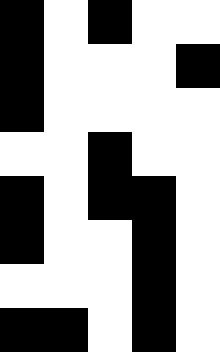[["black", "white", "black", "white", "white"], ["black", "white", "white", "white", "black"], ["black", "white", "white", "white", "white"], ["white", "white", "black", "white", "white"], ["black", "white", "black", "black", "white"], ["black", "white", "white", "black", "white"], ["white", "white", "white", "black", "white"], ["black", "black", "white", "black", "white"]]